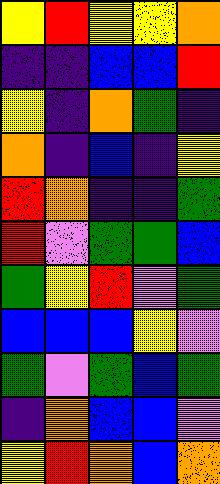[["yellow", "red", "yellow", "yellow", "orange"], ["indigo", "indigo", "blue", "blue", "red"], ["yellow", "indigo", "orange", "green", "indigo"], ["orange", "indigo", "blue", "indigo", "yellow"], ["red", "orange", "indigo", "indigo", "green"], ["red", "violet", "green", "green", "blue"], ["green", "yellow", "red", "violet", "green"], ["blue", "blue", "blue", "yellow", "violet"], ["green", "violet", "green", "blue", "green"], ["indigo", "orange", "blue", "blue", "violet"], ["yellow", "red", "orange", "blue", "orange"]]